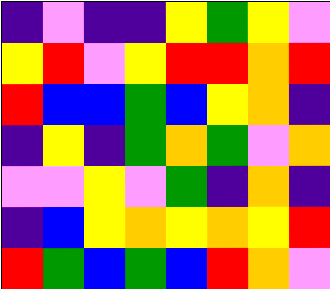[["indigo", "violet", "indigo", "indigo", "yellow", "green", "yellow", "violet"], ["yellow", "red", "violet", "yellow", "red", "red", "orange", "red"], ["red", "blue", "blue", "green", "blue", "yellow", "orange", "indigo"], ["indigo", "yellow", "indigo", "green", "orange", "green", "violet", "orange"], ["violet", "violet", "yellow", "violet", "green", "indigo", "orange", "indigo"], ["indigo", "blue", "yellow", "orange", "yellow", "orange", "yellow", "red"], ["red", "green", "blue", "green", "blue", "red", "orange", "violet"]]